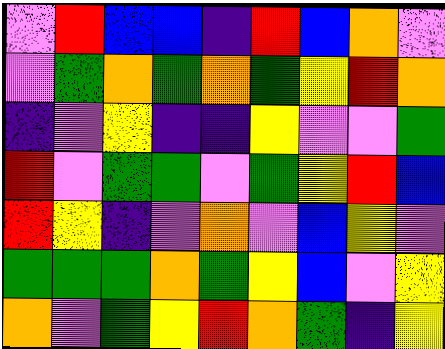[["violet", "red", "blue", "blue", "indigo", "red", "blue", "orange", "violet"], ["violet", "green", "orange", "green", "orange", "green", "yellow", "red", "orange"], ["indigo", "violet", "yellow", "indigo", "indigo", "yellow", "violet", "violet", "green"], ["red", "violet", "green", "green", "violet", "green", "yellow", "red", "blue"], ["red", "yellow", "indigo", "violet", "orange", "violet", "blue", "yellow", "violet"], ["green", "green", "green", "orange", "green", "yellow", "blue", "violet", "yellow"], ["orange", "violet", "green", "yellow", "red", "orange", "green", "indigo", "yellow"]]